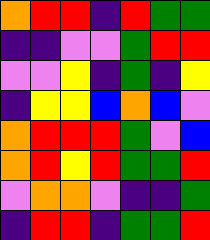[["orange", "red", "red", "indigo", "red", "green", "green"], ["indigo", "indigo", "violet", "violet", "green", "red", "red"], ["violet", "violet", "yellow", "indigo", "green", "indigo", "yellow"], ["indigo", "yellow", "yellow", "blue", "orange", "blue", "violet"], ["orange", "red", "red", "red", "green", "violet", "blue"], ["orange", "red", "yellow", "red", "green", "green", "red"], ["violet", "orange", "orange", "violet", "indigo", "indigo", "green"], ["indigo", "red", "red", "indigo", "green", "green", "red"]]